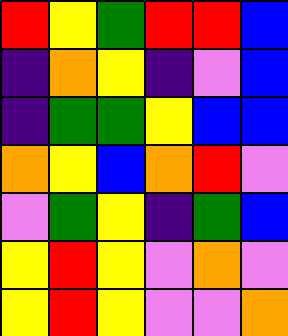[["red", "yellow", "green", "red", "red", "blue"], ["indigo", "orange", "yellow", "indigo", "violet", "blue"], ["indigo", "green", "green", "yellow", "blue", "blue"], ["orange", "yellow", "blue", "orange", "red", "violet"], ["violet", "green", "yellow", "indigo", "green", "blue"], ["yellow", "red", "yellow", "violet", "orange", "violet"], ["yellow", "red", "yellow", "violet", "violet", "orange"]]